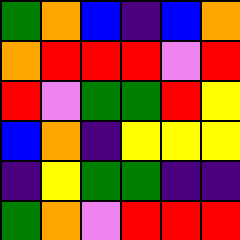[["green", "orange", "blue", "indigo", "blue", "orange"], ["orange", "red", "red", "red", "violet", "red"], ["red", "violet", "green", "green", "red", "yellow"], ["blue", "orange", "indigo", "yellow", "yellow", "yellow"], ["indigo", "yellow", "green", "green", "indigo", "indigo"], ["green", "orange", "violet", "red", "red", "red"]]